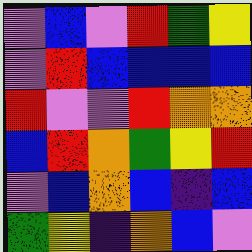[["violet", "blue", "violet", "red", "green", "yellow"], ["violet", "red", "blue", "blue", "blue", "blue"], ["red", "violet", "violet", "red", "orange", "orange"], ["blue", "red", "orange", "green", "yellow", "red"], ["violet", "blue", "orange", "blue", "indigo", "blue"], ["green", "yellow", "indigo", "orange", "blue", "violet"]]